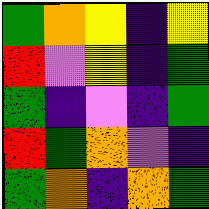[["green", "orange", "yellow", "indigo", "yellow"], ["red", "violet", "yellow", "indigo", "green"], ["green", "indigo", "violet", "indigo", "green"], ["red", "green", "orange", "violet", "indigo"], ["green", "orange", "indigo", "orange", "green"]]